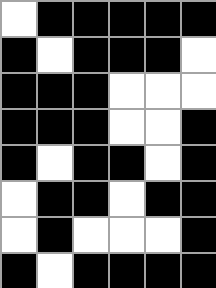[["white", "black", "black", "black", "black", "black"], ["black", "white", "black", "black", "black", "white"], ["black", "black", "black", "white", "white", "white"], ["black", "black", "black", "white", "white", "black"], ["black", "white", "black", "black", "white", "black"], ["white", "black", "black", "white", "black", "black"], ["white", "black", "white", "white", "white", "black"], ["black", "white", "black", "black", "black", "black"]]